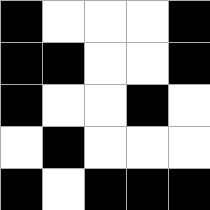[["black", "white", "white", "white", "black"], ["black", "black", "white", "white", "black"], ["black", "white", "white", "black", "white"], ["white", "black", "white", "white", "white"], ["black", "white", "black", "black", "black"]]